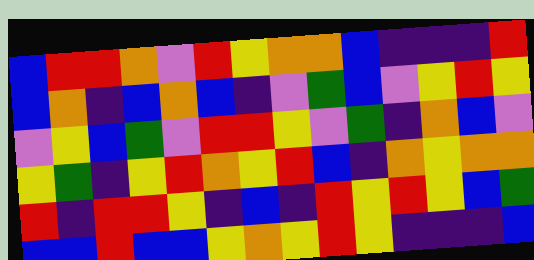[["blue", "red", "red", "orange", "violet", "red", "yellow", "orange", "orange", "blue", "indigo", "indigo", "indigo", "red"], ["blue", "orange", "indigo", "blue", "orange", "blue", "indigo", "violet", "green", "blue", "violet", "yellow", "red", "yellow"], ["violet", "yellow", "blue", "green", "violet", "red", "red", "yellow", "violet", "green", "indigo", "orange", "blue", "violet"], ["yellow", "green", "indigo", "yellow", "red", "orange", "yellow", "red", "blue", "indigo", "orange", "yellow", "orange", "orange"], ["red", "indigo", "red", "red", "yellow", "indigo", "blue", "indigo", "red", "yellow", "red", "yellow", "blue", "green"], ["blue", "blue", "red", "blue", "blue", "yellow", "orange", "yellow", "red", "yellow", "indigo", "indigo", "indigo", "blue"]]